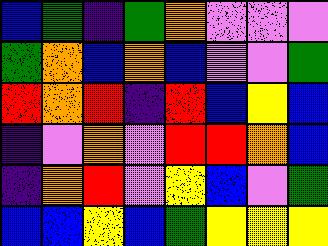[["blue", "green", "indigo", "green", "orange", "violet", "violet", "violet"], ["green", "orange", "blue", "orange", "blue", "violet", "violet", "green"], ["red", "orange", "red", "indigo", "red", "blue", "yellow", "blue"], ["indigo", "violet", "orange", "violet", "red", "red", "orange", "blue"], ["indigo", "orange", "red", "violet", "yellow", "blue", "violet", "green"], ["blue", "blue", "yellow", "blue", "green", "yellow", "yellow", "yellow"]]